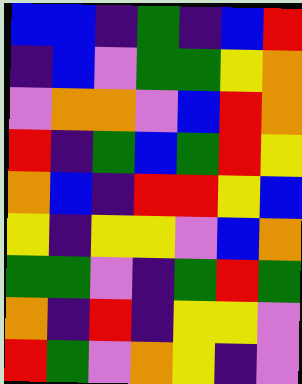[["blue", "blue", "indigo", "green", "indigo", "blue", "red"], ["indigo", "blue", "violet", "green", "green", "yellow", "orange"], ["violet", "orange", "orange", "violet", "blue", "red", "orange"], ["red", "indigo", "green", "blue", "green", "red", "yellow"], ["orange", "blue", "indigo", "red", "red", "yellow", "blue"], ["yellow", "indigo", "yellow", "yellow", "violet", "blue", "orange"], ["green", "green", "violet", "indigo", "green", "red", "green"], ["orange", "indigo", "red", "indigo", "yellow", "yellow", "violet"], ["red", "green", "violet", "orange", "yellow", "indigo", "violet"]]